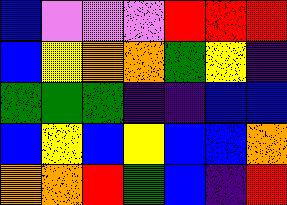[["blue", "violet", "violet", "violet", "red", "red", "red"], ["blue", "yellow", "orange", "orange", "green", "yellow", "indigo"], ["green", "green", "green", "indigo", "indigo", "blue", "blue"], ["blue", "yellow", "blue", "yellow", "blue", "blue", "orange"], ["orange", "orange", "red", "green", "blue", "indigo", "red"]]